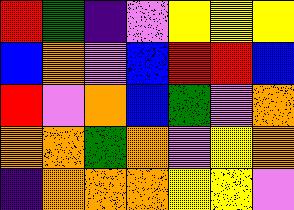[["red", "green", "indigo", "violet", "yellow", "yellow", "yellow"], ["blue", "orange", "violet", "blue", "red", "red", "blue"], ["red", "violet", "orange", "blue", "green", "violet", "orange"], ["orange", "orange", "green", "orange", "violet", "yellow", "orange"], ["indigo", "orange", "orange", "orange", "yellow", "yellow", "violet"]]